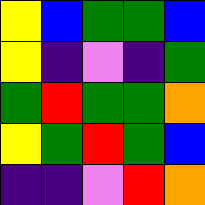[["yellow", "blue", "green", "green", "blue"], ["yellow", "indigo", "violet", "indigo", "green"], ["green", "red", "green", "green", "orange"], ["yellow", "green", "red", "green", "blue"], ["indigo", "indigo", "violet", "red", "orange"]]